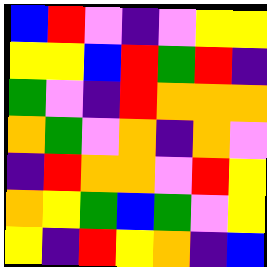[["blue", "red", "violet", "indigo", "violet", "yellow", "yellow"], ["yellow", "yellow", "blue", "red", "green", "red", "indigo"], ["green", "violet", "indigo", "red", "orange", "orange", "orange"], ["orange", "green", "violet", "orange", "indigo", "orange", "violet"], ["indigo", "red", "orange", "orange", "violet", "red", "yellow"], ["orange", "yellow", "green", "blue", "green", "violet", "yellow"], ["yellow", "indigo", "red", "yellow", "orange", "indigo", "blue"]]